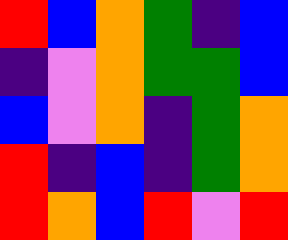[["red", "blue", "orange", "green", "indigo", "blue"], ["indigo", "violet", "orange", "green", "green", "blue"], ["blue", "violet", "orange", "indigo", "green", "orange"], ["red", "indigo", "blue", "indigo", "green", "orange"], ["red", "orange", "blue", "red", "violet", "red"]]